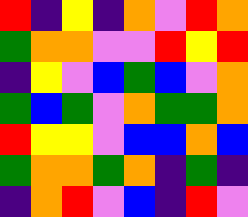[["red", "indigo", "yellow", "indigo", "orange", "violet", "red", "orange"], ["green", "orange", "orange", "violet", "violet", "red", "yellow", "red"], ["indigo", "yellow", "violet", "blue", "green", "blue", "violet", "orange"], ["green", "blue", "green", "violet", "orange", "green", "green", "orange"], ["red", "yellow", "yellow", "violet", "blue", "blue", "orange", "blue"], ["green", "orange", "orange", "green", "orange", "indigo", "green", "indigo"], ["indigo", "orange", "red", "violet", "blue", "indigo", "red", "violet"]]